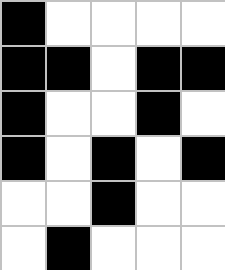[["black", "white", "white", "white", "white"], ["black", "black", "white", "black", "black"], ["black", "white", "white", "black", "white"], ["black", "white", "black", "white", "black"], ["white", "white", "black", "white", "white"], ["white", "black", "white", "white", "white"]]